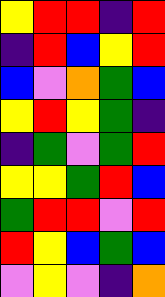[["yellow", "red", "red", "indigo", "red"], ["indigo", "red", "blue", "yellow", "red"], ["blue", "violet", "orange", "green", "blue"], ["yellow", "red", "yellow", "green", "indigo"], ["indigo", "green", "violet", "green", "red"], ["yellow", "yellow", "green", "red", "blue"], ["green", "red", "red", "violet", "red"], ["red", "yellow", "blue", "green", "blue"], ["violet", "yellow", "violet", "indigo", "orange"]]